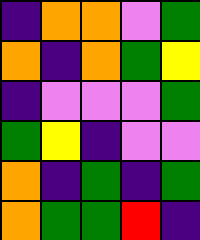[["indigo", "orange", "orange", "violet", "green"], ["orange", "indigo", "orange", "green", "yellow"], ["indigo", "violet", "violet", "violet", "green"], ["green", "yellow", "indigo", "violet", "violet"], ["orange", "indigo", "green", "indigo", "green"], ["orange", "green", "green", "red", "indigo"]]